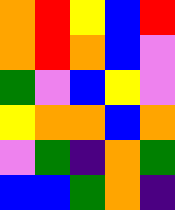[["orange", "red", "yellow", "blue", "red"], ["orange", "red", "orange", "blue", "violet"], ["green", "violet", "blue", "yellow", "violet"], ["yellow", "orange", "orange", "blue", "orange"], ["violet", "green", "indigo", "orange", "green"], ["blue", "blue", "green", "orange", "indigo"]]